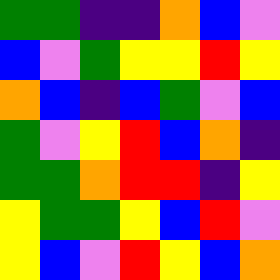[["green", "green", "indigo", "indigo", "orange", "blue", "violet"], ["blue", "violet", "green", "yellow", "yellow", "red", "yellow"], ["orange", "blue", "indigo", "blue", "green", "violet", "blue"], ["green", "violet", "yellow", "red", "blue", "orange", "indigo"], ["green", "green", "orange", "red", "red", "indigo", "yellow"], ["yellow", "green", "green", "yellow", "blue", "red", "violet"], ["yellow", "blue", "violet", "red", "yellow", "blue", "orange"]]